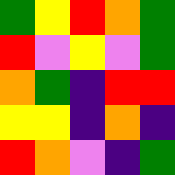[["green", "yellow", "red", "orange", "green"], ["red", "violet", "yellow", "violet", "green"], ["orange", "green", "indigo", "red", "red"], ["yellow", "yellow", "indigo", "orange", "indigo"], ["red", "orange", "violet", "indigo", "green"]]